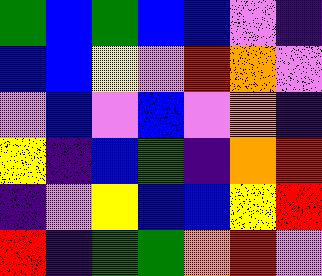[["green", "blue", "green", "blue", "blue", "violet", "indigo"], ["blue", "blue", "yellow", "violet", "red", "orange", "violet"], ["violet", "blue", "violet", "blue", "violet", "orange", "indigo"], ["yellow", "indigo", "blue", "green", "indigo", "orange", "red"], ["indigo", "violet", "yellow", "blue", "blue", "yellow", "red"], ["red", "indigo", "green", "green", "orange", "red", "violet"]]